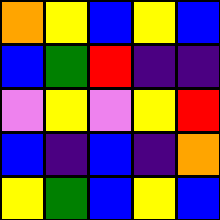[["orange", "yellow", "blue", "yellow", "blue"], ["blue", "green", "red", "indigo", "indigo"], ["violet", "yellow", "violet", "yellow", "red"], ["blue", "indigo", "blue", "indigo", "orange"], ["yellow", "green", "blue", "yellow", "blue"]]